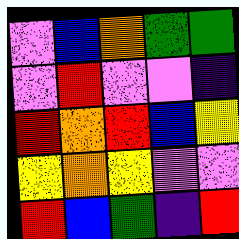[["violet", "blue", "orange", "green", "green"], ["violet", "red", "violet", "violet", "indigo"], ["red", "orange", "red", "blue", "yellow"], ["yellow", "orange", "yellow", "violet", "violet"], ["red", "blue", "green", "indigo", "red"]]